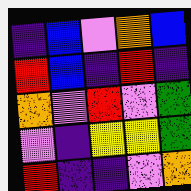[["indigo", "blue", "violet", "orange", "blue"], ["red", "blue", "indigo", "red", "indigo"], ["orange", "violet", "red", "violet", "green"], ["violet", "indigo", "yellow", "yellow", "green"], ["red", "indigo", "indigo", "violet", "orange"]]